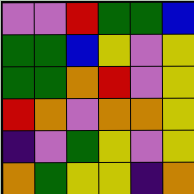[["violet", "violet", "red", "green", "green", "blue"], ["green", "green", "blue", "yellow", "violet", "yellow"], ["green", "green", "orange", "red", "violet", "yellow"], ["red", "orange", "violet", "orange", "orange", "yellow"], ["indigo", "violet", "green", "yellow", "violet", "yellow"], ["orange", "green", "yellow", "yellow", "indigo", "orange"]]